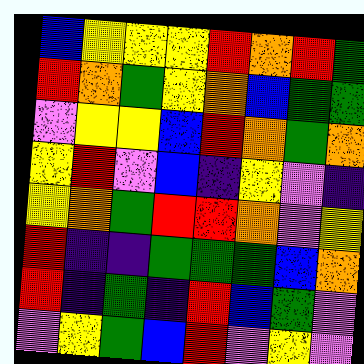[["blue", "yellow", "yellow", "yellow", "red", "orange", "red", "green"], ["red", "orange", "green", "yellow", "orange", "blue", "green", "green"], ["violet", "yellow", "yellow", "blue", "red", "orange", "green", "orange"], ["yellow", "red", "violet", "blue", "indigo", "yellow", "violet", "indigo"], ["yellow", "orange", "green", "red", "red", "orange", "violet", "yellow"], ["red", "indigo", "indigo", "green", "green", "green", "blue", "orange"], ["red", "indigo", "green", "indigo", "red", "blue", "green", "violet"], ["violet", "yellow", "green", "blue", "red", "violet", "yellow", "violet"]]